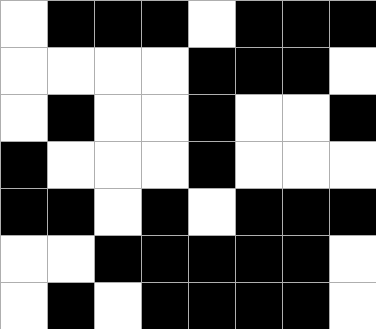[["white", "black", "black", "black", "white", "black", "black", "black"], ["white", "white", "white", "white", "black", "black", "black", "white"], ["white", "black", "white", "white", "black", "white", "white", "black"], ["black", "white", "white", "white", "black", "white", "white", "white"], ["black", "black", "white", "black", "white", "black", "black", "black"], ["white", "white", "black", "black", "black", "black", "black", "white"], ["white", "black", "white", "black", "black", "black", "black", "white"]]